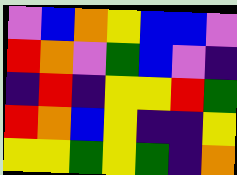[["violet", "blue", "orange", "yellow", "blue", "blue", "violet"], ["red", "orange", "violet", "green", "blue", "violet", "indigo"], ["indigo", "red", "indigo", "yellow", "yellow", "red", "green"], ["red", "orange", "blue", "yellow", "indigo", "indigo", "yellow"], ["yellow", "yellow", "green", "yellow", "green", "indigo", "orange"]]